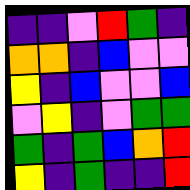[["indigo", "indigo", "violet", "red", "green", "indigo"], ["orange", "orange", "indigo", "blue", "violet", "violet"], ["yellow", "indigo", "blue", "violet", "violet", "blue"], ["violet", "yellow", "indigo", "violet", "green", "green"], ["green", "indigo", "green", "blue", "orange", "red"], ["yellow", "indigo", "green", "indigo", "indigo", "red"]]